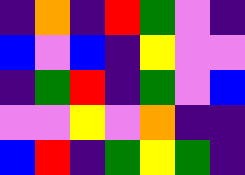[["indigo", "orange", "indigo", "red", "green", "violet", "indigo"], ["blue", "violet", "blue", "indigo", "yellow", "violet", "violet"], ["indigo", "green", "red", "indigo", "green", "violet", "blue"], ["violet", "violet", "yellow", "violet", "orange", "indigo", "indigo"], ["blue", "red", "indigo", "green", "yellow", "green", "indigo"]]